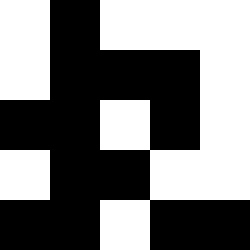[["white", "black", "white", "white", "white"], ["white", "black", "black", "black", "white"], ["black", "black", "white", "black", "white"], ["white", "black", "black", "white", "white"], ["black", "black", "white", "black", "black"]]